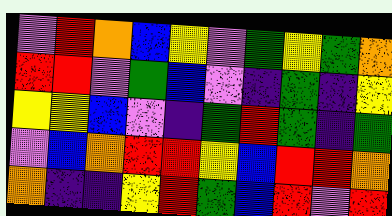[["violet", "red", "orange", "blue", "yellow", "violet", "green", "yellow", "green", "orange"], ["red", "red", "violet", "green", "blue", "violet", "indigo", "green", "indigo", "yellow"], ["yellow", "yellow", "blue", "violet", "indigo", "green", "red", "green", "indigo", "green"], ["violet", "blue", "orange", "red", "red", "yellow", "blue", "red", "red", "orange"], ["orange", "indigo", "indigo", "yellow", "red", "green", "blue", "red", "violet", "red"]]